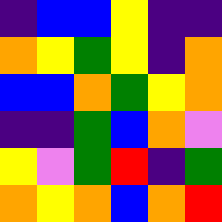[["indigo", "blue", "blue", "yellow", "indigo", "indigo"], ["orange", "yellow", "green", "yellow", "indigo", "orange"], ["blue", "blue", "orange", "green", "yellow", "orange"], ["indigo", "indigo", "green", "blue", "orange", "violet"], ["yellow", "violet", "green", "red", "indigo", "green"], ["orange", "yellow", "orange", "blue", "orange", "red"]]